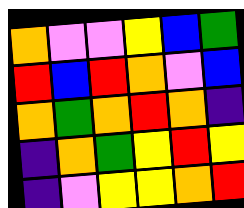[["orange", "violet", "violet", "yellow", "blue", "green"], ["red", "blue", "red", "orange", "violet", "blue"], ["orange", "green", "orange", "red", "orange", "indigo"], ["indigo", "orange", "green", "yellow", "red", "yellow"], ["indigo", "violet", "yellow", "yellow", "orange", "red"]]